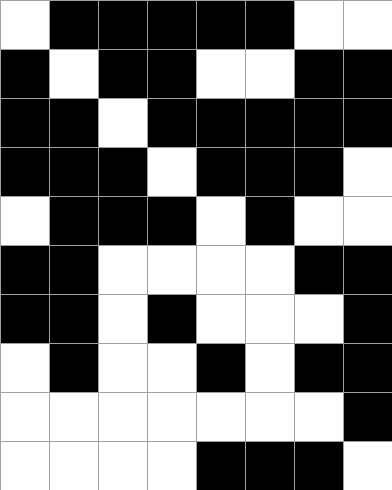[["white", "black", "black", "black", "black", "black", "white", "white"], ["black", "white", "black", "black", "white", "white", "black", "black"], ["black", "black", "white", "black", "black", "black", "black", "black"], ["black", "black", "black", "white", "black", "black", "black", "white"], ["white", "black", "black", "black", "white", "black", "white", "white"], ["black", "black", "white", "white", "white", "white", "black", "black"], ["black", "black", "white", "black", "white", "white", "white", "black"], ["white", "black", "white", "white", "black", "white", "black", "black"], ["white", "white", "white", "white", "white", "white", "white", "black"], ["white", "white", "white", "white", "black", "black", "black", "white"]]